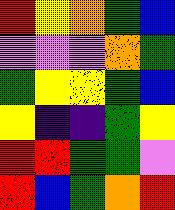[["red", "yellow", "orange", "green", "blue"], ["violet", "violet", "violet", "orange", "green"], ["green", "yellow", "yellow", "green", "blue"], ["yellow", "indigo", "indigo", "green", "yellow"], ["red", "red", "green", "green", "violet"], ["red", "blue", "green", "orange", "red"]]